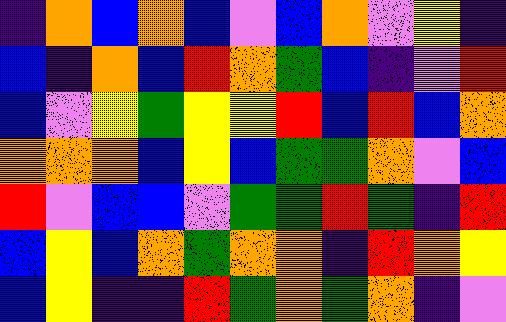[["indigo", "orange", "blue", "orange", "blue", "violet", "blue", "orange", "violet", "yellow", "indigo"], ["blue", "indigo", "orange", "blue", "red", "orange", "green", "blue", "indigo", "violet", "red"], ["blue", "violet", "yellow", "green", "yellow", "yellow", "red", "blue", "red", "blue", "orange"], ["orange", "orange", "orange", "blue", "yellow", "blue", "green", "green", "orange", "violet", "blue"], ["red", "violet", "blue", "blue", "violet", "green", "green", "red", "green", "indigo", "red"], ["blue", "yellow", "blue", "orange", "green", "orange", "orange", "indigo", "red", "orange", "yellow"], ["blue", "yellow", "indigo", "indigo", "red", "green", "orange", "green", "orange", "indigo", "violet"]]